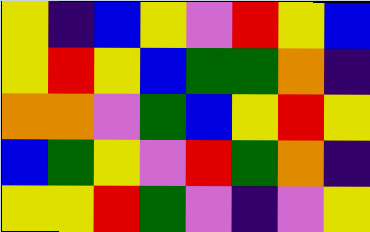[["yellow", "indigo", "blue", "yellow", "violet", "red", "yellow", "blue"], ["yellow", "red", "yellow", "blue", "green", "green", "orange", "indigo"], ["orange", "orange", "violet", "green", "blue", "yellow", "red", "yellow"], ["blue", "green", "yellow", "violet", "red", "green", "orange", "indigo"], ["yellow", "yellow", "red", "green", "violet", "indigo", "violet", "yellow"]]